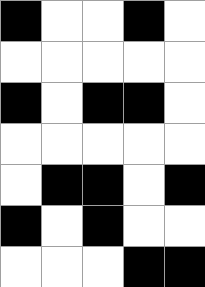[["black", "white", "white", "black", "white"], ["white", "white", "white", "white", "white"], ["black", "white", "black", "black", "white"], ["white", "white", "white", "white", "white"], ["white", "black", "black", "white", "black"], ["black", "white", "black", "white", "white"], ["white", "white", "white", "black", "black"]]